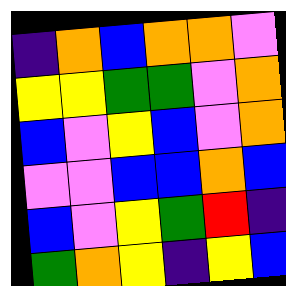[["indigo", "orange", "blue", "orange", "orange", "violet"], ["yellow", "yellow", "green", "green", "violet", "orange"], ["blue", "violet", "yellow", "blue", "violet", "orange"], ["violet", "violet", "blue", "blue", "orange", "blue"], ["blue", "violet", "yellow", "green", "red", "indigo"], ["green", "orange", "yellow", "indigo", "yellow", "blue"]]